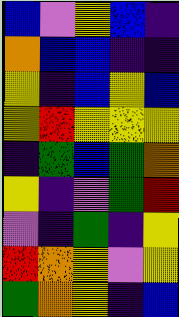[["blue", "violet", "yellow", "blue", "indigo"], ["orange", "blue", "blue", "indigo", "indigo"], ["yellow", "indigo", "blue", "yellow", "blue"], ["yellow", "red", "yellow", "yellow", "yellow"], ["indigo", "green", "blue", "green", "orange"], ["yellow", "indigo", "violet", "green", "red"], ["violet", "indigo", "green", "indigo", "yellow"], ["red", "orange", "yellow", "violet", "yellow"], ["green", "orange", "yellow", "indigo", "blue"]]